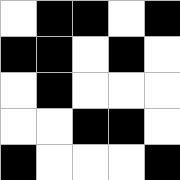[["white", "black", "black", "white", "black"], ["black", "black", "white", "black", "white"], ["white", "black", "white", "white", "white"], ["white", "white", "black", "black", "white"], ["black", "white", "white", "white", "black"]]